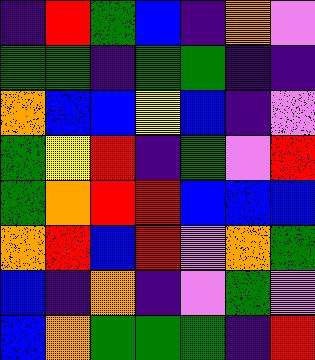[["indigo", "red", "green", "blue", "indigo", "orange", "violet"], ["green", "green", "indigo", "green", "green", "indigo", "indigo"], ["orange", "blue", "blue", "yellow", "blue", "indigo", "violet"], ["green", "yellow", "red", "indigo", "green", "violet", "red"], ["green", "orange", "red", "red", "blue", "blue", "blue"], ["orange", "red", "blue", "red", "violet", "orange", "green"], ["blue", "indigo", "orange", "indigo", "violet", "green", "violet"], ["blue", "orange", "green", "green", "green", "indigo", "red"]]